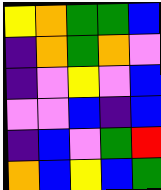[["yellow", "orange", "green", "green", "blue"], ["indigo", "orange", "green", "orange", "violet"], ["indigo", "violet", "yellow", "violet", "blue"], ["violet", "violet", "blue", "indigo", "blue"], ["indigo", "blue", "violet", "green", "red"], ["orange", "blue", "yellow", "blue", "green"]]